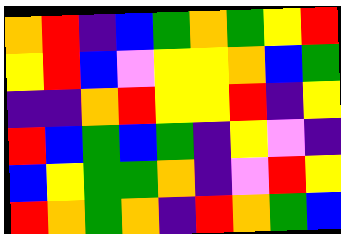[["orange", "red", "indigo", "blue", "green", "orange", "green", "yellow", "red"], ["yellow", "red", "blue", "violet", "yellow", "yellow", "orange", "blue", "green"], ["indigo", "indigo", "orange", "red", "yellow", "yellow", "red", "indigo", "yellow"], ["red", "blue", "green", "blue", "green", "indigo", "yellow", "violet", "indigo"], ["blue", "yellow", "green", "green", "orange", "indigo", "violet", "red", "yellow"], ["red", "orange", "green", "orange", "indigo", "red", "orange", "green", "blue"]]